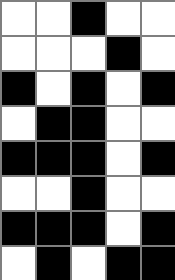[["white", "white", "black", "white", "white"], ["white", "white", "white", "black", "white"], ["black", "white", "black", "white", "black"], ["white", "black", "black", "white", "white"], ["black", "black", "black", "white", "black"], ["white", "white", "black", "white", "white"], ["black", "black", "black", "white", "black"], ["white", "black", "white", "black", "black"]]